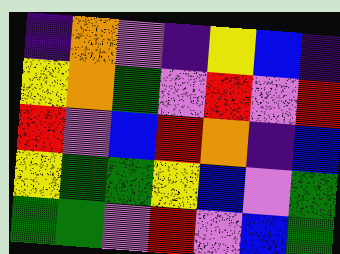[["indigo", "orange", "violet", "indigo", "yellow", "blue", "indigo"], ["yellow", "orange", "green", "violet", "red", "violet", "red"], ["red", "violet", "blue", "red", "orange", "indigo", "blue"], ["yellow", "green", "green", "yellow", "blue", "violet", "green"], ["green", "green", "violet", "red", "violet", "blue", "green"]]